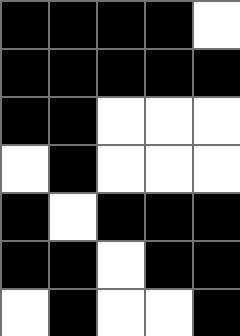[["black", "black", "black", "black", "white"], ["black", "black", "black", "black", "black"], ["black", "black", "white", "white", "white"], ["white", "black", "white", "white", "white"], ["black", "white", "black", "black", "black"], ["black", "black", "white", "black", "black"], ["white", "black", "white", "white", "black"]]